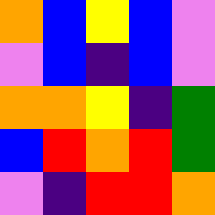[["orange", "blue", "yellow", "blue", "violet"], ["violet", "blue", "indigo", "blue", "violet"], ["orange", "orange", "yellow", "indigo", "green"], ["blue", "red", "orange", "red", "green"], ["violet", "indigo", "red", "red", "orange"]]